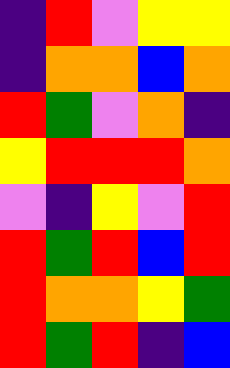[["indigo", "red", "violet", "yellow", "yellow"], ["indigo", "orange", "orange", "blue", "orange"], ["red", "green", "violet", "orange", "indigo"], ["yellow", "red", "red", "red", "orange"], ["violet", "indigo", "yellow", "violet", "red"], ["red", "green", "red", "blue", "red"], ["red", "orange", "orange", "yellow", "green"], ["red", "green", "red", "indigo", "blue"]]